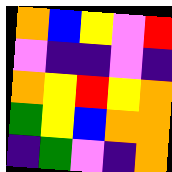[["orange", "blue", "yellow", "violet", "red"], ["violet", "indigo", "indigo", "violet", "indigo"], ["orange", "yellow", "red", "yellow", "orange"], ["green", "yellow", "blue", "orange", "orange"], ["indigo", "green", "violet", "indigo", "orange"]]